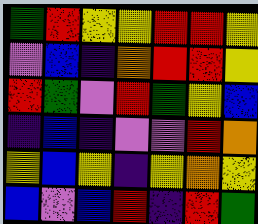[["green", "red", "yellow", "yellow", "red", "red", "yellow"], ["violet", "blue", "indigo", "orange", "red", "red", "yellow"], ["red", "green", "violet", "red", "green", "yellow", "blue"], ["indigo", "blue", "indigo", "violet", "violet", "red", "orange"], ["yellow", "blue", "yellow", "indigo", "yellow", "orange", "yellow"], ["blue", "violet", "blue", "red", "indigo", "red", "green"]]